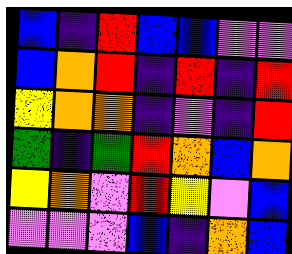[["blue", "indigo", "red", "blue", "blue", "violet", "violet"], ["blue", "orange", "red", "indigo", "red", "indigo", "red"], ["yellow", "orange", "orange", "indigo", "violet", "indigo", "red"], ["green", "indigo", "green", "red", "orange", "blue", "orange"], ["yellow", "orange", "violet", "red", "yellow", "violet", "blue"], ["violet", "violet", "violet", "blue", "indigo", "orange", "blue"]]